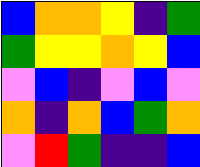[["blue", "orange", "orange", "yellow", "indigo", "green"], ["green", "yellow", "yellow", "orange", "yellow", "blue"], ["violet", "blue", "indigo", "violet", "blue", "violet"], ["orange", "indigo", "orange", "blue", "green", "orange"], ["violet", "red", "green", "indigo", "indigo", "blue"]]